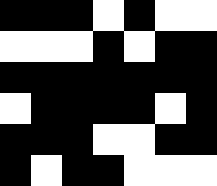[["black", "black", "black", "white", "black", "white", "white"], ["white", "white", "white", "black", "white", "black", "black"], ["black", "black", "black", "black", "black", "black", "black"], ["white", "black", "black", "black", "black", "white", "black"], ["black", "black", "black", "white", "white", "black", "black"], ["black", "white", "black", "black", "white", "white", "white"]]